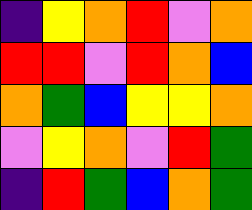[["indigo", "yellow", "orange", "red", "violet", "orange"], ["red", "red", "violet", "red", "orange", "blue"], ["orange", "green", "blue", "yellow", "yellow", "orange"], ["violet", "yellow", "orange", "violet", "red", "green"], ["indigo", "red", "green", "blue", "orange", "green"]]